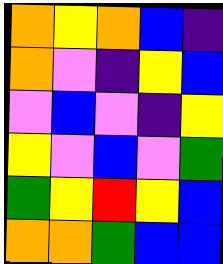[["orange", "yellow", "orange", "blue", "indigo"], ["orange", "violet", "indigo", "yellow", "blue"], ["violet", "blue", "violet", "indigo", "yellow"], ["yellow", "violet", "blue", "violet", "green"], ["green", "yellow", "red", "yellow", "blue"], ["orange", "orange", "green", "blue", "blue"]]